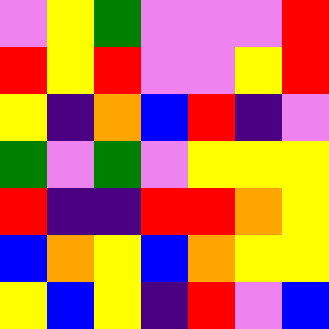[["violet", "yellow", "green", "violet", "violet", "violet", "red"], ["red", "yellow", "red", "violet", "violet", "yellow", "red"], ["yellow", "indigo", "orange", "blue", "red", "indigo", "violet"], ["green", "violet", "green", "violet", "yellow", "yellow", "yellow"], ["red", "indigo", "indigo", "red", "red", "orange", "yellow"], ["blue", "orange", "yellow", "blue", "orange", "yellow", "yellow"], ["yellow", "blue", "yellow", "indigo", "red", "violet", "blue"]]